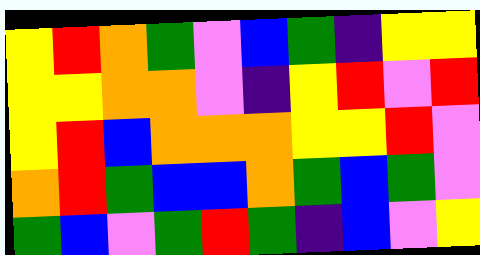[["yellow", "red", "orange", "green", "violet", "blue", "green", "indigo", "yellow", "yellow"], ["yellow", "yellow", "orange", "orange", "violet", "indigo", "yellow", "red", "violet", "red"], ["yellow", "red", "blue", "orange", "orange", "orange", "yellow", "yellow", "red", "violet"], ["orange", "red", "green", "blue", "blue", "orange", "green", "blue", "green", "violet"], ["green", "blue", "violet", "green", "red", "green", "indigo", "blue", "violet", "yellow"]]